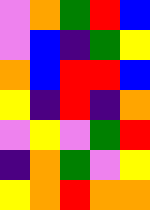[["violet", "orange", "green", "red", "blue"], ["violet", "blue", "indigo", "green", "yellow"], ["orange", "blue", "red", "red", "blue"], ["yellow", "indigo", "red", "indigo", "orange"], ["violet", "yellow", "violet", "green", "red"], ["indigo", "orange", "green", "violet", "yellow"], ["yellow", "orange", "red", "orange", "orange"]]